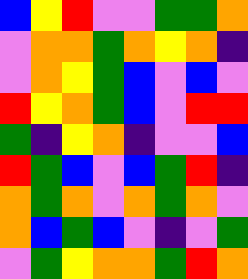[["blue", "yellow", "red", "violet", "violet", "green", "green", "orange"], ["violet", "orange", "orange", "green", "orange", "yellow", "orange", "indigo"], ["violet", "orange", "yellow", "green", "blue", "violet", "blue", "violet"], ["red", "yellow", "orange", "green", "blue", "violet", "red", "red"], ["green", "indigo", "yellow", "orange", "indigo", "violet", "violet", "blue"], ["red", "green", "blue", "violet", "blue", "green", "red", "indigo"], ["orange", "green", "orange", "violet", "orange", "green", "orange", "violet"], ["orange", "blue", "green", "blue", "violet", "indigo", "violet", "green"], ["violet", "green", "yellow", "orange", "orange", "green", "red", "orange"]]